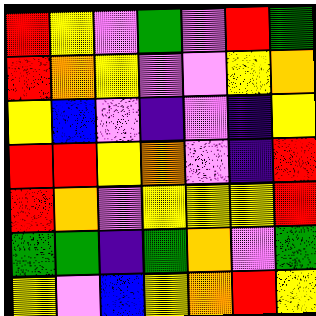[["red", "yellow", "violet", "green", "violet", "red", "green"], ["red", "orange", "yellow", "violet", "violet", "yellow", "orange"], ["yellow", "blue", "violet", "indigo", "violet", "indigo", "yellow"], ["red", "red", "yellow", "orange", "violet", "indigo", "red"], ["red", "orange", "violet", "yellow", "yellow", "yellow", "red"], ["green", "green", "indigo", "green", "orange", "violet", "green"], ["yellow", "violet", "blue", "yellow", "orange", "red", "yellow"]]